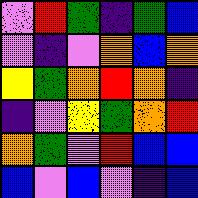[["violet", "red", "green", "indigo", "green", "blue"], ["violet", "indigo", "violet", "orange", "blue", "orange"], ["yellow", "green", "orange", "red", "orange", "indigo"], ["indigo", "violet", "yellow", "green", "orange", "red"], ["orange", "green", "violet", "red", "blue", "blue"], ["blue", "violet", "blue", "violet", "indigo", "blue"]]